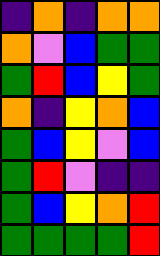[["indigo", "orange", "indigo", "orange", "orange"], ["orange", "violet", "blue", "green", "green"], ["green", "red", "blue", "yellow", "green"], ["orange", "indigo", "yellow", "orange", "blue"], ["green", "blue", "yellow", "violet", "blue"], ["green", "red", "violet", "indigo", "indigo"], ["green", "blue", "yellow", "orange", "red"], ["green", "green", "green", "green", "red"]]